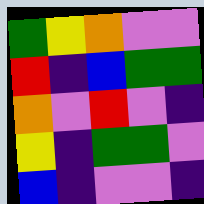[["green", "yellow", "orange", "violet", "violet"], ["red", "indigo", "blue", "green", "green"], ["orange", "violet", "red", "violet", "indigo"], ["yellow", "indigo", "green", "green", "violet"], ["blue", "indigo", "violet", "violet", "indigo"]]